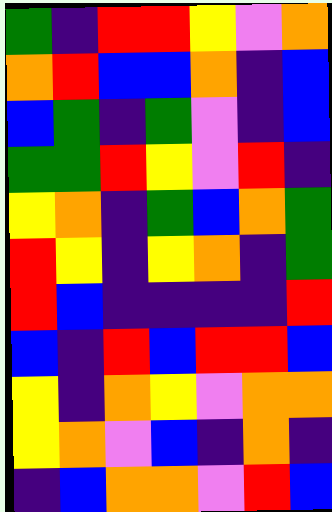[["green", "indigo", "red", "red", "yellow", "violet", "orange"], ["orange", "red", "blue", "blue", "orange", "indigo", "blue"], ["blue", "green", "indigo", "green", "violet", "indigo", "blue"], ["green", "green", "red", "yellow", "violet", "red", "indigo"], ["yellow", "orange", "indigo", "green", "blue", "orange", "green"], ["red", "yellow", "indigo", "yellow", "orange", "indigo", "green"], ["red", "blue", "indigo", "indigo", "indigo", "indigo", "red"], ["blue", "indigo", "red", "blue", "red", "red", "blue"], ["yellow", "indigo", "orange", "yellow", "violet", "orange", "orange"], ["yellow", "orange", "violet", "blue", "indigo", "orange", "indigo"], ["indigo", "blue", "orange", "orange", "violet", "red", "blue"]]